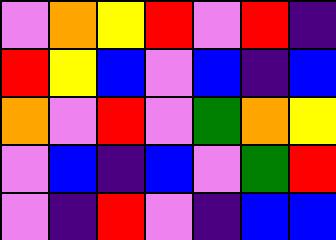[["violet", "orange", "yellow", "red", "violet", "red", "indigo"], ["red", "yellow", "blue", "violet", "blue", "indigo", "blue"], ["orange", "violet", "red", "violet", "green", "orange", "yellow"], ["violet", "blue", "indigo", "blue", "violet", "green", "red"], ["violet", "indigo", "red", "violet", "indigo", "blue", "blue"]]